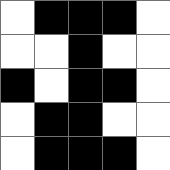[["white", "black", "black", "black", "white"], ["white", "white", "black", "white", "white"], ["black", "white", "black", "black", "white"], ["white", "black", "black", "white", "white"], ["white", "black", "black", "black", "white"]]